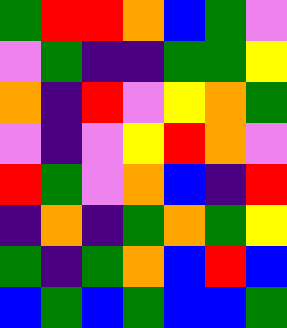[["green", "red", "red", "orange", "blue", "green", "violet"], ["violet", "green", "indigo", "indigo", "green", "green", "yellow"], ["orange", "indigo", "red", "violet", "yellow", "orange", "green"], ["violet", "indigo", "violet", "yellow", "red", "orange", "violet"], ["red", "green", "violet", "orange", "blue", "indigo", "red"], ["indigo", "orange", "indigo", "green", "orange", "green", "yellow"], ["green", "indigo", "green", "orange", "blue", "red", "blue"], ["blue", "green", "blue", "green", "blue", "blue", "green"]]